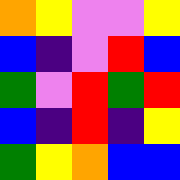[["orange", "yellow", "violet", "violet", "yellow"], ["blue", "indigo", "violet", "red", "blue"], ["green", "violet", "red", "green", "red"], ["blue", "indigo", "red", "indigo", "yellow"], ["green", "yellow", "orange", "blue", "blue"]]